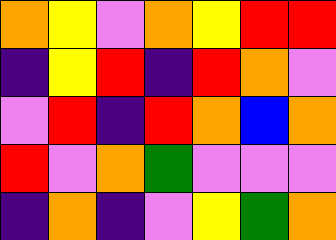[["orange", "yellow", "violet", "orange", "yellow", "red", "red"], ["indigo", "yellow", "red", "indigo", "red", "orange", "violet"], ["violet", "red", "indigo", "red", "orange", "blue", "orange"], ["red", "violet", "orange", "green", "violet", "violet", "violet"], ["indigo", "orange", "indigo", "violet", "yellow", "green", "orange"]]